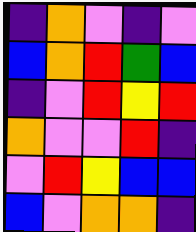[["indigo", "orange", "violet", "indigo", "violet"], ["blue", "orange", "red", "green", "blue"], ["indigo", "violet", "red", "yellow", "red"], ["orange", "violet", "violet", "red", "indigo"], ["violet", "red", "yellow", "blue", "blue"], ["blue", "violet", "orange", "orange", "indigo"]]